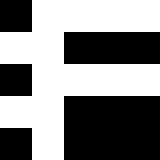[["black", "white", "white", "white", "white"], ["white", "white", "black", "black", "black"], ["black", "white", "white", "white", "white"], ["white", "white", "black", "black", "black"], ["black", "white", "black", "black", "black"]]